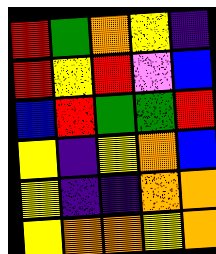[["red", "green", "orange", "yellow", "indigo"], ["red", "yellow", "red", "violet", "blue"], ["blue", "red", "green", "green", "red"], ["yellow", "indigo", "yellow", "orange", "blue"], ["yellow", "indigo", "indigo", "orange", "orange"], ["yellow", "orange", "orange", "yellow", "orange"]]